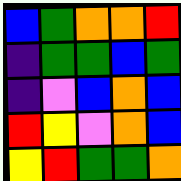[["blue", "green", "orange", "orange", "red"], ["indigo", "green", "green", "blue", "green"], ["indigo", "violet", "blue", "orange", "blue"], ["red", "yellow", "violet", "orange", "blue"], ["yellow", "red", "green", "green", "orange"]]